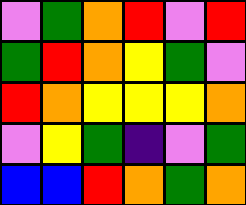[["violet", "green", "orange", "red", "violet", "red"], ["green", "red", "orange", "yellow", "green", "violet"], ["red", "orange", "yellow", "yellow", "yellow", "orange"], ["violet", "yellow", "green", "indigo", "violet", "green"], ["blue", "blue", "red", "orange", "green", "orange"]]